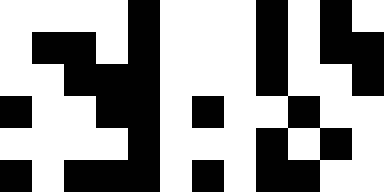[["white", "white", "white", "white", "black", "white", "white", "white", "black", "white", "black", "white"], ["white", "black", "black", "white", "black", "white", "white", "white", "black", "white", "black", "black"], ["white", "white", "black", "black", "black", "white", "white", "white", "black", "white", "white", "black"], ["black", "white", "white", "black", "black", "white", "black", "white", "white", "black", "white", "white"], ["white", "white", "white", "white", "black", "white", "white", "white", "black", "white", "black", "white"], ["black", "white", "black", "black", "black", "white", "black", "white", "black", "black", "white", "white"]]